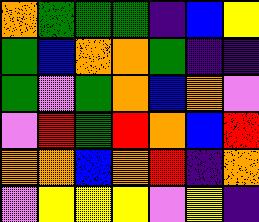[["orange", "green", "green", "green", "indigo", "blue", "yellow"], ["green", "blue", "orange", "orange", "green", "indigo", "indigo"], ["green", "violet", "green", "orange", "blue", "orange", "violet"], ["violet", "red", "green", "red", "orange", "blue", "red"], ["orange", "orange", "blue", "orange", "red", "indigo", "orange"], ["violet", "yellow", "yellow", "yellow", "violet", "yellow", "indigo"]]